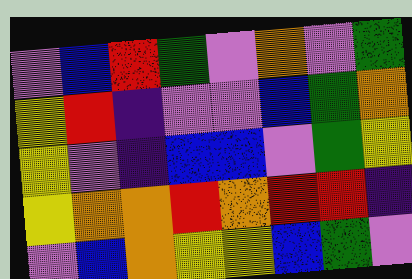[["violet", "blue", "red", "green", "violet", "orange", "violet", "green"], ["yellow", "red", "indigo", "violet", "violet", "blue", "green", "orange"], ["yellow", "violet", "indigo", "blue", "blue", "violet", "green", "yellow"], ["yellow", "orange", "orange", "red", "orange", "red", "red", "indigo"], ["violet", "blue", "orange", "yellow", "yellow", "blue", "green", "violet"]]